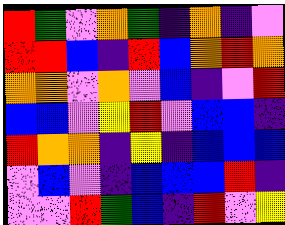[["red", "green", "violet", "orange", "green", "indigo", "orange", "indigo", "violet"], ["red", "red", "blue", "indigo", "red", "blue", "orange", "red", "orange"], ["orange", "orange", "violet", "orange", "violet", "blue", "indigo", "violet", "red"], ["blue", "blue", "violet", "yellow", "red", "violet", "blue", "blue", "indigo"], ["red", "orange", "orange", "indigo", "yellow", "indigo", "blue", "blue", "blue"], ["violet", "blue", "violet", "indigo", "blue", "blue", "blue", "red", "indigo"], ["violet", "violet", "red", "green", "blue", "indigo", "red", "violet", "yellow"]]